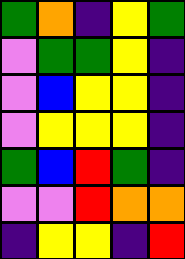[["green", "orange", "indigo", "yellow", "green"], ["violet", "green", "green", "yellow", "indigo"], ["violet", "blue", "yellow", "yellow", "indigo"], ["violet", "yellow", "yellow", "yellow", "indigo"], ["green", "blue", "red", "green", "indigo"], ["violet", "violet", "red", "orange", "orange"], ["indigo", "yellow", "yellow", "indigo", "red"]]